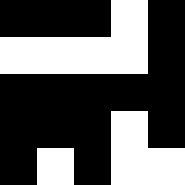[["black", "black", "black", "white", "black"], ["white", "white", "white", "white", "black"], ["black", "black", "black", "black", "black"], ["black", "black", "black", "white", "black"], ["black", "white", "black", "white", "white"]]